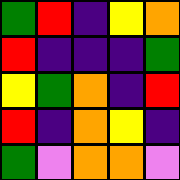[["green", "red", "indigo", "yellow", "orange"], ["red", "indigo", "indigo", "indigo", "green"], ["yellow", "green", "orange", "indigo", "red"], ["red", "indigo", "orange", "yellow", "indigo"], ["green", "violet", "orange", "orange", "violet"]]